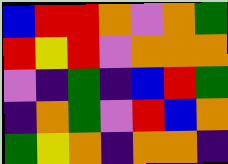[["blue", "red", "red", "orange", "violet", "orange", "green"], ["red", "yellow", "red", "violet", "orange", "orange", "orange"], ["violet", "indigo", "green", "indigo", "blue", "red", "green"], ["indigo", "orange", "green", "violet", "red", "blue", "orange"], ["green", "yellow", "orange", "indigo", "orange", "orange", "indigo"]]